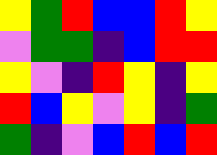[["yellow", "green", "red", "blue", "blue", "red", "yellow"], ["violet", "green", "green", "indigo", "blue", "red", "red"], ["yellow", "violet", "indigo", "red", "yellow", "indigo", "yellow"], ["red", "blue", "yellow", "violet", "yellow", "indigo", "green"], ["green", "indigo", "violet", "blue", "red", "blue", "red"]]